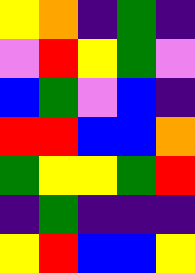[["yellow", "orange", "indigo", "green", "indigo"], ["violet", "red", "yellow", "green", "violet"], ["blue", "green", "violet", "blue", "indigo"], ["red", "red", "blue", "blue", "orange"], ["green", "yellow", "yellow", "green", "red"], ["indigo", "green", "indigo", "indigo", "indigo"], ["yellow", "red", "blue", "blue", "yellow"]]